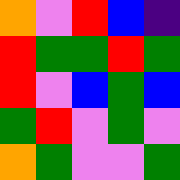[["orange", "violet", "red", "blue", "indigo"], ["red", "green", "green", "red", "green"], ["red", "violet", "blue", "green", "blue"], ["green", "red", "violet", "green", "violet"], ["orange", "green", "violet", "violet", "green"]]